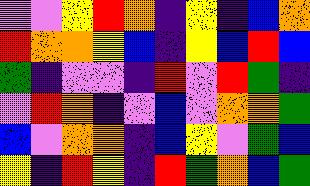[["violet", "violet", "yellow", "red", "orange", "indigo", "yellow", "indigo", "blue", "orange"], ["red", "orange", "orange", "yellow", "blue", "indigo", "yellow", "blue", "red", "blue"], ["green", "indigo", "violet", "violet", "indigo", "red", "violet", "red", "green", "indigo"], ["violet", "red", "orange", "indigo", "violet", "blue", "violet", "orange", "orange", "green"], ["blue", "violet", "orange", "orange", "indigo", "blue", "yellow", "violet", "green", "blue"], ["yellow", "indigo", "red", "yellow", "indigo", "red", "green", "orange", "blue", "green"]]